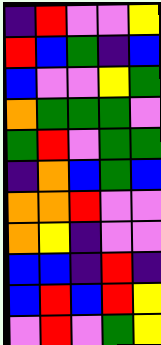[["indigo", "red", "violet", "violet", "yellow"], ["red", "blue", "green", "indigo", "blue"], ["blue", "violet", "violet", "yellow", "green"], ["orange", "green", "green", "green", "violet"], ["green", "red", "violet", "green", "green"], ["indigo", "orange", "blue", "green", "blue"], ["orange", "orange", "red", "violet", "violet"], ["orange", "yellow", "indigo", "violet", "violet"], ["blue", "blue", "indigo", "red", "indigo"], ["blue", "red", "blue", "red", "yellow"], ["violet", "red", "violet", "green", "yellow"]]